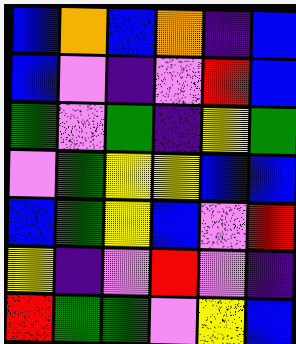[["blue", "orange", "blue", "orange", "indigo", "blue"], ["blue", "violet", "indigo", "violet", "red", "blue"], ["green", "violet", "green", "indigo", "yellow", "green"], ["violet", "green", "yellow", "yellow", "blue", "blue"], ["blue", "green", "yellow", "blue", "violet", "red"], ["yellow", "indigo", "violet", "red", "violet", "indigo"], ["red", "green", "green", "violet", "yellow", "blue"]]